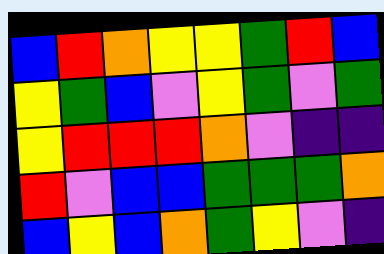[["blue", "red", "orange", "yellow", "yellow", "green", "red", "blue"], ["yellow", "green", "blue", "violet", "yellow", "green", "violet", "green"], ["yellow", "red", "red", "red", "orange", "violet", "indigo", "indigo"], ["red", "violet", "blue", "blue", "green", "green", "green", "orange"], ["blue", "yellow", "blue", "orange", "green", "yellow", "violet", "indigo"]]